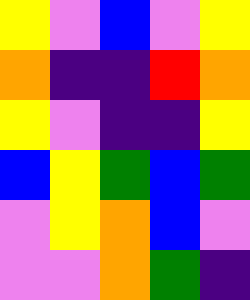[["yellow", "violet", "blue", "violet", "yellow"], ["orange", "indigo", "indigo", "red", "orange"], ["yellow", "violet", "indigo", "indigo", "yellow"], ["blue", "yellow", "green", "blue", "green"], ["violet", "yellow", "orange", "blue", "violet"], ["violet", "violet", "orange", "green", "indigo"]]